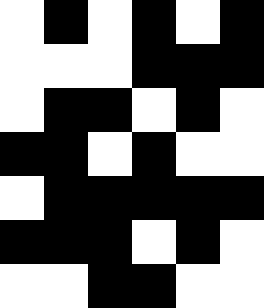[["white", "black", "white", "black", "white", "black"], ["white", "white", "white", "black", "black", "black"], ["white", "black", "black", "white", "black", "white"], ["black", "black", "white", "black", "white", "white"], ["white", "black", "black", "black", "black", "black"], ["black", "black", "black", "white", "black", "white"], ["white", "white", "black", "black", "white", "white"]]